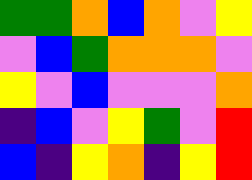[["green", "green", "orange", "blue", "orange", "violet", "yellow"], ["violet", "blue", "green", "orange", "orange", "orange", "violet"], ["yellow", "violet", "blue", "violet", "violet", "violet", "orange"], ["indigo", "blue", "violet", "yellow", "green", "violet", "red"], ["blue", "indigo", "yellow", "orange", "indigo", "yellow", "red"]]